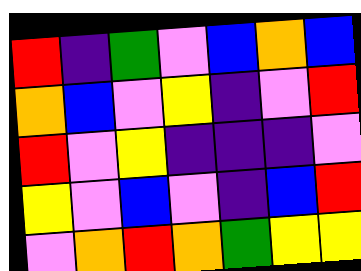[["red", "indigo", "green", "violet", "blue", "orange", "blue"], ["orange", "blue", "violet", "yellow", "indigo", "violet", "red"], ["red", "violet", "yellow", "indigo", "indigo", "indigo", "violet"], ["yellow", "violet", "blue", "violet", "indigo", "blue", "red"], ["violet", "orange", "red", "orange", "green", "yellow", "yellow"]]